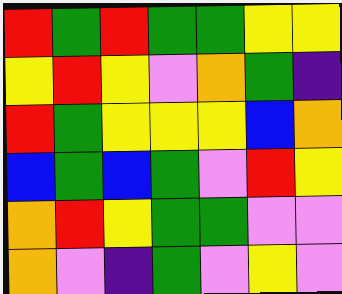[["red", "green", "red", "green", "green", "yellow", "yellow"], ["yellow", "red", "yellow", "violet", "orange", "green", "indigo"], ["red", "green", "yellow", "yellow", "yellow", "blue", "orange"], ["blue", "green", "blue", "green", "violet", "red", "yellow"], ["orange", "red", "yellow", "green", "green", "violet", "violet"], ["orange", "violet", "indigo", "green", "violet", "yellow", "violet"]]